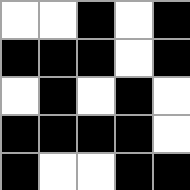[["white", "white", "black", "white", "black"], ["black", "black", "black", "white", "black"], ["white", "black", "white", "black", "white"], ["black", "black", "black", "black", "white"], ["black", "white", "white", "black", "black"]]